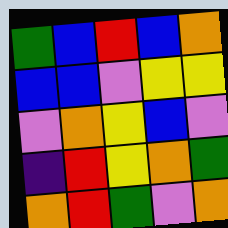[["green", "blue", "red", "blue", "orange"], ["blue", "blue", "violet", "yellow", "yellow"], ["violet", "orange", "yellow", "blue", "violet"], ["indigo", "red", "yellow", "orange", "green"], ["orange", "red", "green", "violet", "orange"]]